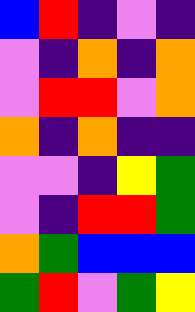[["blue", "red", "indigo", "violet", "indigo"], ["violet", "indigo", "orange", "indigo", "orange"], ["violet", "red", "red", "violet", "orange"], ["orange", "indigo", "orange", "indigo", "indigo"], ["violet", "violet", "indigo", "yellow", "green"], ["violet", "indigo", "red", "red", "green"], ["orange", "green", "blue", "blue", "blue"], ["green", "red", "violet", "green", "yellow"]]